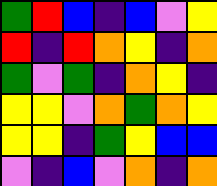[["green", "red", "blue", "indigo", "blue", "violet", "yellow"], ["red", "indigo", "red", "orange", "yellow", "indigo", "orange"], ["green", "violet", "green", "indigo", "orange", "yellow", "indigo"], ["yellow", "yellow", "violet", "orange", "green", "orange", "yellow"], ["yellow", "yellow", "indigo", "green", "yellow", "blue", "blue"], ["violet", "indigo", "blue", "violet", "orange", "indigo", "orange"]]